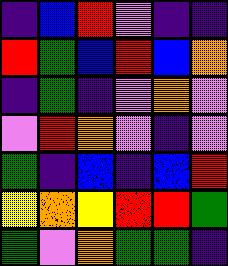[["indigo", "blue", "red", "violet", "indigo", "indigo"], ["red", "green", "blue", "red", "blue", "orange"], ["indigo", "green", "indigo", "violet", "orange", "violet"], ["violet", "red", "orange", "violet", "indigo", "violet"], ["green", "indigo", "blue", "indigo", "blue", "red"], ["yellow", "orange", "yellow", "red", "red", "green"], ["green", "violet", "orange", "green", "green", "indigo"]]